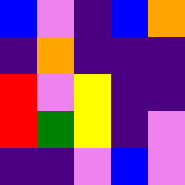[["blue", "violet", "indigo", "blue", "orange"], ["indigo", "orange", "indigo", "indigo", "indigo"], ["red", "violet", "yellow", "indigo", "indigo"], ["red", "green", "yellow", "indigo", "violet"], ["indigo", "indigo", "violet", "blue", "violet"]]